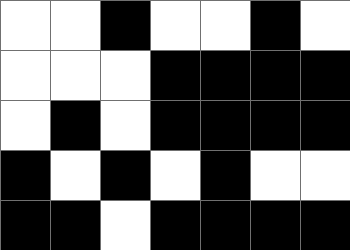[["white", "white", "black", "white", "white", "black", "white"], ["white", "white", "white", "black", "black", "black", "black"], ["white", "black", "white", "black", "black", "black", "black"], ["black", "white", "black", "white", "black", "white", "white"], ["black", "black", "white", "black", "black", "black", "black"]]